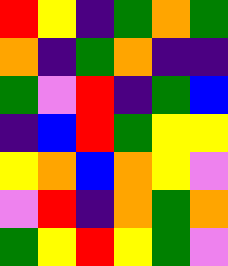[["red", "yellow", "indigo", "green", "orange", "green"], ["orange", "indigo", "green", "orange", "indigo", "indigo"], ["green", "violet", "red", "indigo", "green", "blue"], ["indigo", "blue", "red", "green", "yellow", "yellow"], ["yellow", "orange", "blue", "orange", "yellow", "violet"], ["violet", "red", "indigo", "orange", "green", "orange"], ["green", "yellow", "red", "yellow", "green", "violet"]]